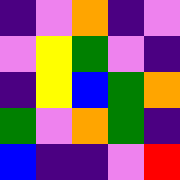[["indigo", "violet", "orange", "indigo", "violet"], ["violet", "yellow", "green", "violet", "indigo"], ["indigo", "yellow", "blue", "green", "orange"], ["green", "violet", "orange", "green", "indigo"], ["blue", "indigo", "indigo", "violet", "red"]]